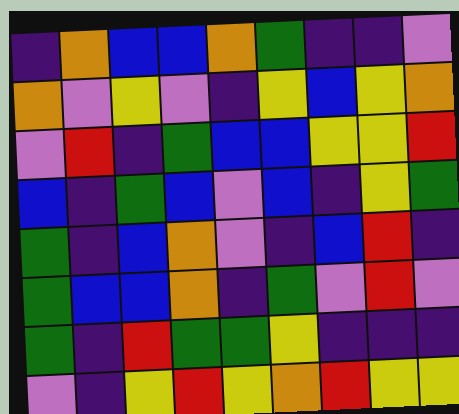[["indigo", "orange", "blue", "blue", "orange", "green", "indigo", "indigo", "violet"], ["orange", "violet", "yellow", "violet", "indigo", "yellow", "blue", "yellow", "orange"], ["violet", "red", "indigo", "green", "blue", "blue", "yellow", "yellow", "red"], ["blue", "indigo", "green", "blue", "violet", "blue", "indigo", "yellow", "green"], ["green", "indigo", "blue", "orange", "violet", "indigo", "blue", "red", "indigo"], ["green", "blue", "blue", "orange", "indigo", "green", "violet", "red", "violet"], ["green", "indigo", "red", "green", "green", "yellow", "indigo", "indigo", "indigo"], ["violet", "indigo", "yellow", "red", "yellow", "orange", "red", "yellow", "yellow"]]